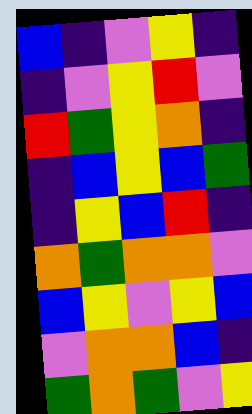[["blue", "indigo", "violet", "yellow", "indigo"], ["indigo", "violet", "yellow", "red", "violet"], ["red", "green", "yellow", "orange", "indigo"], ["indigo", "blue", "yellow", "blue", "green"], ["indigo", "yellow", "blue", "red", "indigo"], ["orange", "green", "orange", "orange", "violet"], ["blue", "yellow", "violet", "yellow", "blue"], ["violet", "orange", "orange", "blue", "indigo"], ["green", "orange", "green", "violet", "yellow"]]